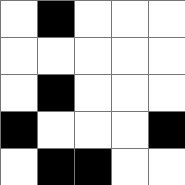[["white", "black", "white", "white", "white"], ["white", "white", "white", "white", "white"], ["white", "black", "white", "white", "white"], ["black", "white", "white", "white", "black"], ["white", "black", "black", "white", "white"]]